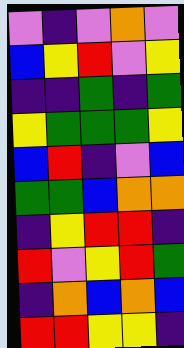[["violet", "indigo", "violet", "orange", "violet"], ["blue", "yellow", "red", "violet", "yellow"], ["indigo", "indigo", "green", "indigo", "green"], ["yellow", "green", "green", "green", "yellow"], ["blue", "red", "indigo", "violet", "blue"], ["green", "green", "blue", "orange", "orange"], ["indigo", "yellow", "red", "red", "indigo"], ["red", "violet", "yellow", "red", "green"], ["indigo", "orange", "blue", "orange", "blue"], ["red", "red", "yellow", "yellow", "indigo"]]